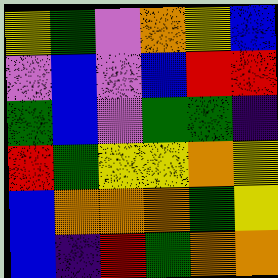[["yellow", "green", "violet", "orange", "yellow", "blue"], ["violet", "blue", "violet", "blue", "red", "red"], ["green", "blue", "violet", "green", "green", "indigo"], ["red", "green", "yellow", "yellow", "orange", "yellow"], ["blue", "orange", "orange", "orange", "green", "yellow"], ["blue", "indigo", "red", "green", "orange", "orange"]]